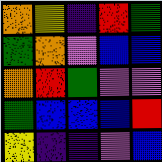[["orange", "yellow", "indigo", "red", "green"], ["green", "orange", "violet", "blue", "blue"], ["orange", "red", "green", "violet", "violet"], ["green", "blue", "blue", "blue", "red"], ["yellow", "indigo", "indigo", "violet", "blue"]]